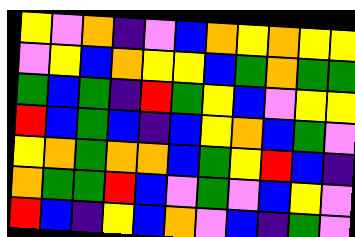[["yellow", "violet", "orange", "indigo", "violet", "blue", "orange", "yellow", "orange", "yellow", "yellow"], ["violet", "yellow", "blue", "orange", "yellow", "yellow", "blue", "green", "orange", "green", "green"], ["green", "blue", "green", "indigo", "red", "green", "yellow", "blue", "violet", "yellow", "yellow"], ["red", "blue", "green", "blue", "indigo", "blue", "yellow", "orange", "blue", "green", "violet"], ["yellow", "orange", "green", "orange", "orange", "blue", "green", "yellow", "red", "blue", "indigo"], ["orange", "green", "green", "red", "blue", "violet", "green", "violet", "blue", "yellow", "violet"], ["red", "blue", "indigo", "yellow", "blue", "orange", "violet", "blue", "indigo", "green", "violet"]]